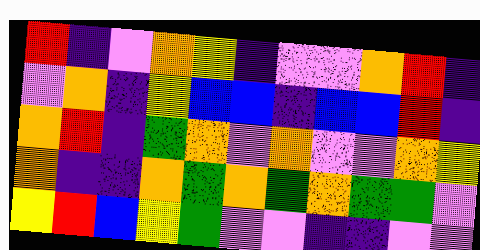[["red", "indigo", "violet", "orange", "yellow", "indigo", "violet", "violet", "orange", "red", "indigo"], ["violet", "orange", "indigo", "yellow", "blue", "blue", "indigo", "blue", "blue", "red", "indigo"], ["orange", "red", "indigo", "green", "orange", "violet", "orange", "violet", "violet", "orange", "yellow"], ["orange", "indigo", "indigo", "orange", "green", "orange", "green", "orange", "green", "green", "violet"], ["yellow", "red", "blue", "yellow", "green", "violet", "violet", "indigo", "indigo", "violet", "violet"]]